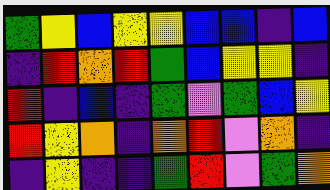[["green", "yellow", "blue", "yellow", "yellow", "blue", "blue", "indigo", "blue"], ["indigo", "red", "orange", "red", "green", "blue", "yellow", "yellow", "indigo"], ["red", "indigo", "blue", "indigo", "green", "violet", "green", "blue", "yellow"], ["red", "yellow", "orange", "indigo", "orange", "red", "violet", "orange", "indigo"], ["indigo", "yellow", "indigo", "indigo", "green", "red", "violet", "green", "orange"]]